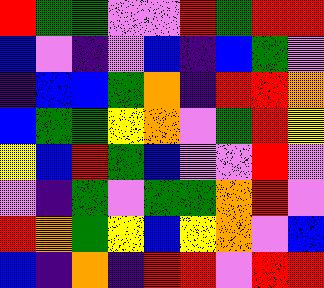[["red", "green", "green", "violet", "violet", "red", "green", "red", "red"], ["blue", "violet", "indigo", "violet", "blue", "indigo", "blue", "green", "violet"], ["indigo", "blue", "blue", "green", "orange", "indigo", "red", "red", "orange"], ["blue", "green", "green", "yellow", "orange", "violet", "green", "red", "yellow"], ["yellow", "blue", "red", "green", "blue", "violet", "violet", "red", "violet"], ["violet", "indigo", "green", "violet", "green", "green", "orange", "red", "violet"], ["red", "orange", "green", "yellow", "blue", "yellow", "orange", "violet", "blue"], ["blue", "indigo", "orange", "indigo", "red", "red", "violet", "red", "red"]]